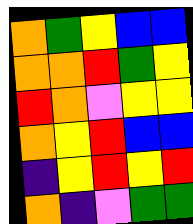[["orange", "green", "yellow", "blue", "blue"], ["orange", "orange", "red", "green", "yellow"], ["red", "orange", "violet", "yellow", "yellow"], ["orange", "yellow", "red", "blue", "blue"], ["indigo", "yellow", "red", "yellow", "red"], ["orange", "indigo", "violet", "green", "green"]]